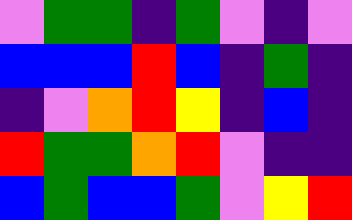[["violet", "green", "green", "indigo", "green", "violet", "indigo", "violet"], ["blue", "blue", "blue", "red", "blue", "indigo", "green", "indigo"], ["indigo", "violet", "orange", "red", "yellow", "indigo", "blue", "indigo"], ["red", "green", "green", "orange", "red", "violet", "indigo", "indigo"], ["blue", "green", "blue", "blue", "green", "violet", "yellow", "red"]]